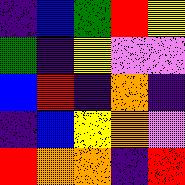[["indigo", "blue", "green", "red", "yellow"], ["green", "indigo", "yellow", "violet", "violet"], ["blue", "red", "indigo", "orange", "indigo"], ["indigo", "blue", "yellow", "orange", "violet"], ["red", "orange", "orange", "indigo", "red"]]